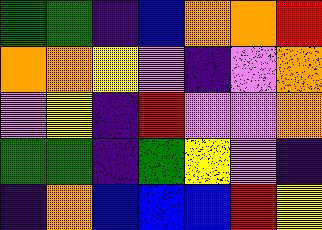[["green", "green", "indigo", "blue", "orange", "orange", "red"], ["orange", "orange", "yellow", "violet", "indigo", "violet", "orange"], ["violet", "yellow", "indigo", "red", "violet", "violet", "orange"], ["green", "green", "indigo", "green", "yellow", "violet", "indigo"], ["indigo", "orange", "blue", "blue", "blue", "red", "yellow"]]